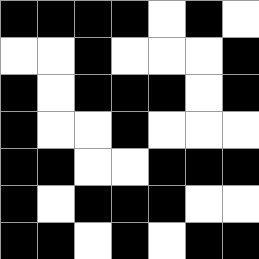[["black", "black", "black", "black", "white", "black", "white"], ["white", "white", "black", "white", "white", "white", "black"], ["black", "white", "black", "black", "black", "white", "black"], ["black", "white", "white", "black", "white", "white", "white"], ["black", "black", "white", "white", "black", "black", "black"], ["black", "white", "black", "black", "black", "white", "white"], ["black", "black", "white", "black", "white", "black", "black"]]